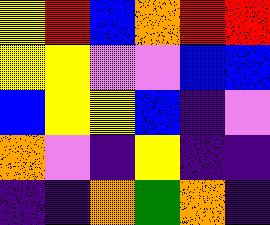[["yellow", "red", "blue", "orange", "red", "red"], ["yellow", "yellow", "violet", "violet", "blue", "blue"], ["blue", "yellow", "yellow", "blue", "indigo", "violet"], ["orange", "violet", "indigo", "yellow", "indigo", "indigo"], ["indigo", "indigo", "orange", "green", "orange", "indigo"]]